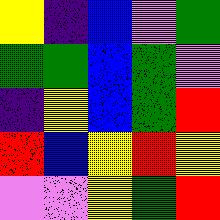[["yellow", "indigo", "blue", "violet", "green"], ["green", "green", "blue", "green", "violet"], ["indigo", "yellow", "blue", "green", "red"], ["red", "blue", "yellow", "red", "yellow"], ["violet", "violet", "yellow", "green", "red"]]